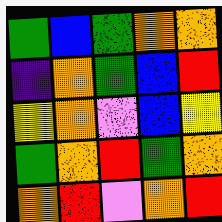[["green", "blue", "green", "orange", "orange"], ["indigo", "orange", "green", "blue", "red"], ["yellow", "orange", "violet", "blue", "yellow"], ["green", "orange", "red", "green", "orange"], ["orange", "red", "violet", "orange", "red"]]